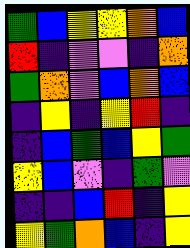[["green", "blue", "yellow", "yellow", "orange", "blue"], ["red", "indigo", "violet", "violet", "indigo", "orange"], ["green", "orange", "violet", "blue", "orange", "blue"], ["indigo", "yellow", "indigo", "yellow", "red", "indigo"], ["indigo", "blue", "green", "blue", "yellow", "green"], ["yellow", "blue", "violet", "indigo", "green", "violet"], ["indigo", "indigo", "blue", "red", "indigo", "yellow"], ["yellow", "green", "orange", "blue", "indigo", "yellow"]]